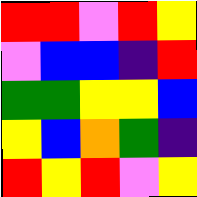[["red", "red", "violet", "red", "yellow"], ["violet", "blue", "blue", "indigo", "red"], ["green", "green", "yellow", "yellow", "blue"], ["yellow", "blue", "orange", "green", "indigo"], ["red", "yellow", "red", "violet", "yellow"]]